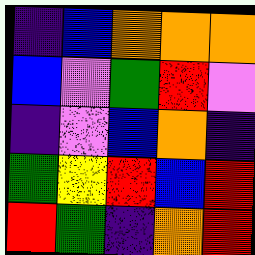[["indigo", "blue", "orange", "orange", "orange"], ["blue", "violet", "green", "red", "violet"], ["indigo", "violet", "blue", "orange", "indigo"], ["green", "yellow", "red", "blue", "red"], ["red", "green", "indigo", "orange", "red"]]